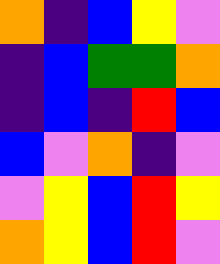[["orange", "indigo", "blue", "yellow", "violet"], ["indigo", "blue", "green", "green", "orange"], ["indigo", "blue", "indigo", "red", "blue"], ["blue", "violet", "orange", "indigo", "violet"], ["violet", "yellow", "blue", "red", "yellow"], ["orange", "yellow", "blue", "red", "violet"]]